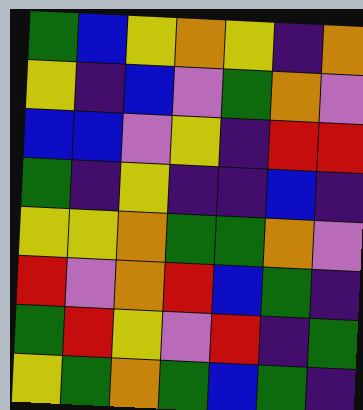[["green", "blue", "yellow", "orange", "yellow", "indigo", "orange"], ["yellow", "indigo", "blue", "violet", "green", "orange", "violet"], ["blue", "blue", "violet", "yellow", "indigo", "red", "red"], ["green", "indigo", "yellow", "indigo", "indigo", "blue", "indigo"], ["yellow", "yellow", "orange", "green", "green", "orange", "violet"], ["red", "violet", "orange", "red", "blue", "green", "indigo"], ["green", "red", "yellow", "violet", "red", "indigo", "green"], ["yellow", "green", "orange", "green", "blue", "green", "indigo"]]